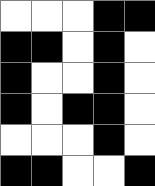[["white", "white", "white", "black", "black"], ["black", "black", "white", "black", "white"], ["black", "white", "white", "black", "white"], ["black", "white", "black", "black", "white"], ["white", "white", "white", "black", "white"], ["black", "black", "white", "white", "black"]]